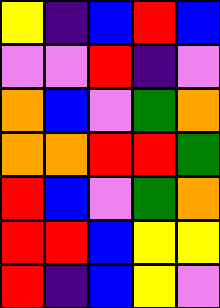[["yellow", "indigo", "blue", "red", "blue"], ["violet", "violet", "red", "indigo", "violet"], ["orange", "blue", "violet", "green", "orange"], ["orange", "orange", "red", "red", "green"], ["red", "blue", "violet", "green", "orange"], ["red", "red", "blue", "yellow", "yellow"], ["red", "indigo", "blue", "yellow", "violet"]]